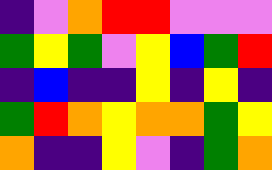[["indigo", "violet", "orange", "red", "red", "violet", "violet", "violet"], ["green", "yellow", "green", "violet", "yellow", "blue", "green", "red"], ["indigo", "blue", "indigo", "indigo", "yellow", "indigo", "yellow", "indigo"], ["green", "red", "orange", "yellow", "orange", "orange", "green", "yellow"], ["orange", "indigo", "indigo", "yellow", "violet", "indigo", "green", "orange"]]